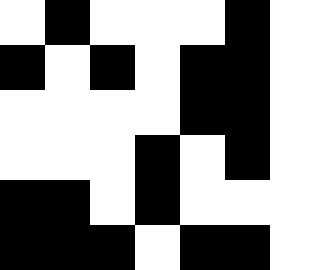[["white", "black", "white", "white", "white", "black", "white"], ["black", "white", "black", "white", "black", "black", "white"], ["white", "white", "white", "white", "black", "black", "white"], ["white", "white", "white", "black", "white", "black", "white"], ["black", "black", "white", "black", "white", "white", "white"], ["black", "black", "black", "white", "black", "black", "white"]]